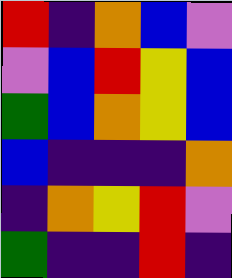[["red", "indigo", "orange", "blue", "violet"], ["violet", "blue", "red", "yellow", "blue"], ["green", "blue", "orange", "yellow", "blue"], ["blue", "indigo", "indigo", "indigo", "orange"], ["indigo", "orange", "yellow", "red", "violet"], ["green", "indigo", "indigo", "red", "indigo"]]